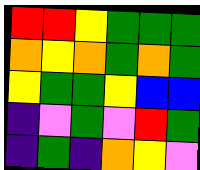[["red", "red", "yellow", "green", "green", "green"], ["orange", "yellow", "orange", "green", "orange", "green"], ["yellow", "green", "green", "yellow", "blue", "blue"], ["indigo", "violet", "green", "violet", "red", "green"], ["indigo", "green", "indigo", "orange", "yellow", "violet"]]